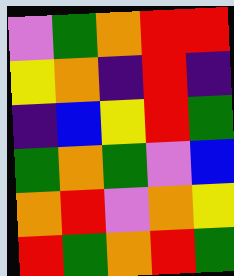[["violet", "green", "orange", "red", "red"], ["yellow", "orange", "indigo", "red", "indigo"], ["indigo", "blue", "yellow", "red", "green"], ["green", "orange", "green", "violet", "blue"], ["orange", "red", "violet", "orange", "yellow"], ["red", "green", "orange", "red", "green"]]